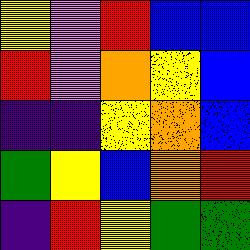[["yellow", "violet", "red", "blue", "blue"], ["red", "violet", "orange", "yellow", "blue"], ["indigo", "indigo", "yellow", "orange", "blue"], ["green", "yellow", "blue", "orange", "red"], ["indigo", "red", "yellow", "green", "green"]]